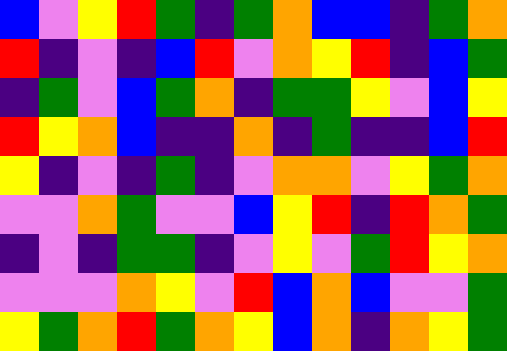[["blue", "violet", "yellow", "red", "green", "indigo", "green", "orange", "blue", "blue", "indigo", "green", "orange"], ["red", "indigo", "violet", "indigo", "blue", "red", "violet", "orange", "yellow", "red", "indigo", "blue", "green"], ["indigo", "green", "violet", "blue", "green", "orange", "indigo", "green", "green", "yellow", "violet", "blue", "yellow"], ["red", "yellow", "orange", "blue", "indigo", "indigo", "orange", "indigo", "green", "indigo", "indigo", "blue", "red"], ["yellow", "indigo", "violet", "indigo", "green", "indigo", "violet", "orange", "orange", "violet", "yellow", "green", "orange"], ["violet", "violet", "orange", "green", "violet", "violet", "blue", "yellow", "red", "indigo", "red", "orange", "green"], ["indigo", "violet", "indigo", "green", "green", "indigo", "violet", "yellow", "violet", "green", "red", "yellow", "orange"], ["violet", "violet", "violet", "orange", "yellow", "violet", "red", "blue", "orange", "blue", "violet", "violet", "green"], ["yellow", "green", "orange", "red", "green", "orange", "yellow", "blue", "orange", "indigo", "orange", "yellow", "green"]]